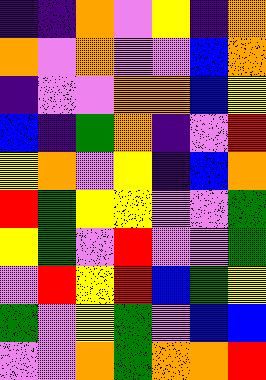[["indigo", "indigo", "orange", "violet", "yellow", "indigo", "orange"], ["orange", "violet", "orange", "violet", "violet", "blue", "orange"], ["indigo", "violet", "violet", "orange", "orange", "blue", "yellow"], ["blue", "indigo", "green", "orange", "indigo", "violet", "red"], ["yellow", "orange", "violet", "yellow", "indigo", "blue", "orange"], ["red", "green", "yellow", "yellow", "violet", "violet", "green"], ["yellow", "green", "violet", "red", "violet", "violet", "green"], ["violet", "red", "yellow", "red", "blue", "green", "yellow"], ["green", "violet", "yellow", "green", "violet", "blue", "blue"], ["violet", "violet", "orange", "green", "orange", "orange", "red"]]